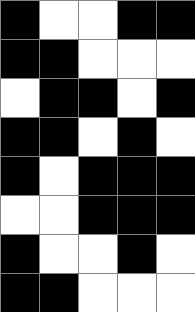[["black", "white", "white", "black", "black"], ["black", "black", "white", "white", "white"], ["white", "black", "black", "white", "black"], ["black", "black", "white", "black", "white"], ["black", "white", "black", "black", "black"], ["white", "white", "black", "black", "black"], ["black", "white", "white", "black", "white"], ["black", "black", "white", "white", "white"]]